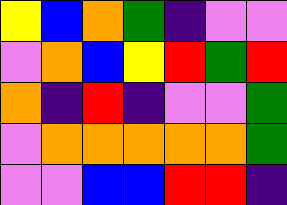[["yellow", "blue", "orange", "green", "indigo", "violet", "violet"], ["violet", "orange", "blue", "yellow", "red", "green", "red"], ["orange", "indigo", "red", "indigo", "violet", "violet", "green"], ["violet", "orange", "orange", "orange", "orange", "orange", "green"], ["violet", "violet", "blue", "blue", "red", "red", "indigo"]]